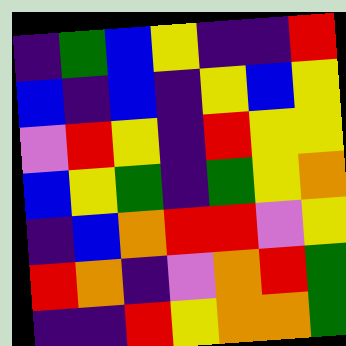[["indigo", "green", "blue", "yellow", "indigo", "indigo", "red"], ["blue", "indigo", "blue", "indigo", "yellow", "blue", "yellow"], ["violet", "red", "yellow", "indigo", "red", "yellow", "yellow"], ["blue", "yellow", "green", "indigo", "green", "yellow", "orange"], ["indigo", "blue", "orange", "red", "red", "violet", "yellow"], ["red", "orange", "indigo", "violet", "orange", "red", "green"], ["indigo", "indigo", "red", "yellow", "orange", "orange", "green"]]